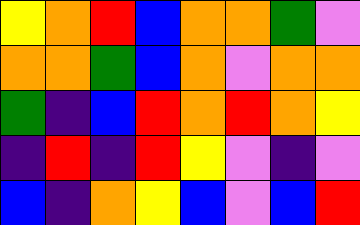[["yellow", "orange", "red", "blue", "orange", "orange", "green", "violet"], ["orange", "orange", "green", "blue", "orange", "violet", "orange", "orange"], ["green", "indigo", "blue", "red", "orange", "red", "orange", "yellow"], ["indigo", "red", "indigo", "red", "yellow", "violet", "indigo", "violet"], ["blue", "indigo", "orange", "yellow", "blue", "violet", "blue", "red"]]